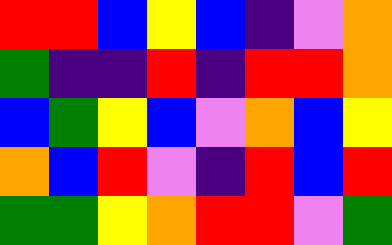[["red", "red", "blue", "yellow", "blue", "indigo", "violet", "orange"], ["green", "indigo", "indigo", "red", "indigo", "red", "red", "orange"], ["blue", "green", "yellow", "blue", "violet", "orange", "blue", "yellow"], ["orange", "blue", "red", "violet", "indigo", "red", "blue", "red"], ["green", "green", "yellow", "orange", "red", "red", "violet", "green"]]